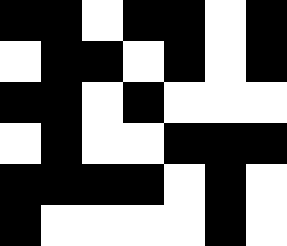[["black", "black", "white", "black", "black", "white", "black"], ["white", "black", "black", "white", "black", "white", "black"], ["black", "black", "white", "black", "white", "white", "white"], ["white", "black", "white", "white", "black", "black", "black"], ["black", "black", "black", "black", "white", "black", "white"], ["black", "white", "white", "white", "white", "black", "white"]]